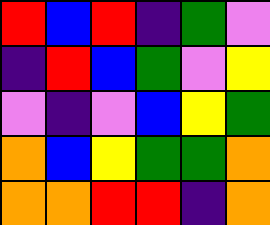[["red", "blue", "red", "indigo", "green", "violet"], ["indigo", "red", "blue", "green", "violet", "yellow"], ["violet", "indigo", "violet", "blue", "yellow", "green"], ["orange", "blue", "yellow", "green", "green", "orange"], ["orange", "orange", "red", "red", "indigo", "orange"]]